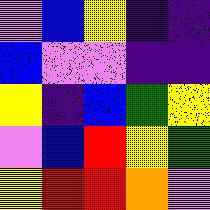[["violet", "blue", "yellow", "indigo", "indigo"], ["blue", "violet", "violet", "indigo", "indigo"], ["yellow", "indigo", "blue", "green", "yellow"], ["violet", "blue", "red", "yellow", "green"], ["yellow", "red", "red", "orange", "violet"]]